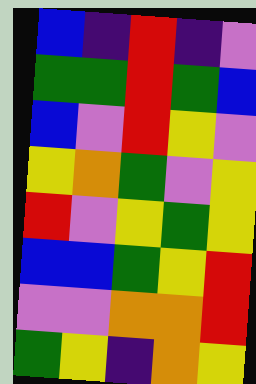[["blue", "indigo", "red", "indigo", "violet"], ["green", "green", "red", "green", "blue"], ["blue", "violet", "red", "yellow", "violet"], ["yellow", "orange", "green", "violet", "yellow"], ["red", "violet", "yellow", "green", "yellow"], ["blue", "blue", "green", "yellow", "red"], ["violet", "violet", "orange", "orange", "red"], ["green", "yellow", "indigo", "orange", "yellow"]]